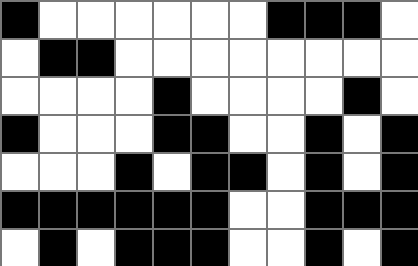[["black", "white", "white", "white", "white", "white", "white", "black", "black", "black", "white"], ["white", "black", "black", "white", "white", "white", "white", "white", "white", "white", "white"], ["white", "white", "white", "white", "black", "white", "white", "white", "white", "black", "white"], ["black", "white", "white", "white", "black", "black", "white", "white", "black", "white", "black"], ["white", "white", "white", "black", "white", "black", "black", "white", "black", "white", "black"], ["black", "black", "black", "black", "black", "black", "white", "white", "black", "black", "black"], ["white", "black", "white", "black", "black", "black", "white", "white", "black", "white", "black"]]